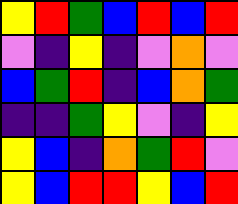[["yellow", "red", "green", "blue", "red", "blue", "red"], ["violet", "indigo", "yellow", "indigo", "violet", "orange", "violet"], ["blue", "green", "red", "indigo", "blue", "orange", "green"], ["indigo", "indigo", "green", "yellow", "violet", "indigo", "yellow"], ["yellow", "blue", "indigo", "orange", "green", "red", "violet"], ["yellow", "blue", "red", "red", "yellow", "blue", "red"]]